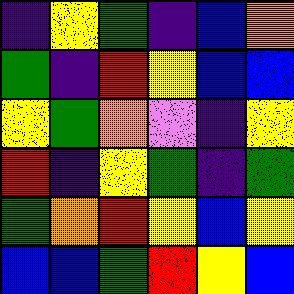[["indigo", "yellow", "green", "indigo", "blue", "orange"], ["green", "indigo", "red", "yellow", "blue", "blue"], ["yellow", "green", "orange", "violet", "indigo", "yellow"], ["red", "indigo", "yellow", "green", "indigo", "green"], ["green", "orange", "red", "yellow", "blue", "yellow"], ["blue", "blue", "green", "red", "yellow", "blue"]]